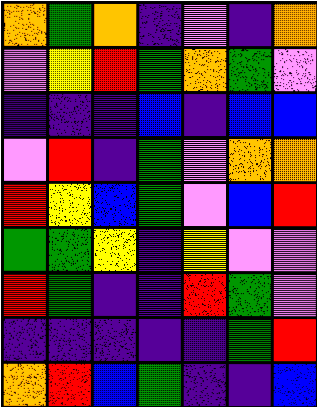[["orange", "green", "orange", "indigo", "violet", "indigo", "orange"], ["violet", "yellow", "red", "green", "orange", "green", "violet"], ["indigo", "indigo", "indigo", "blue", "indigo", "blue", "blue"], ["violet", "red", "indigo", "green", "violet", "orange", "orange"], ["red", "yellow", "blue", "green", "violet", "blue", "red"], ["green", "green", "yellow", "indigo", "yellow", "violet", "violet"], ["red", "green", "indigo", "indigo", "red", "green", "violet"], ["indigo", "indigo", "indigo", "indigo", "indigo", "green", "red"], ["orange", "red", "blue", "green", "indigo", "indigo", "blue"]]